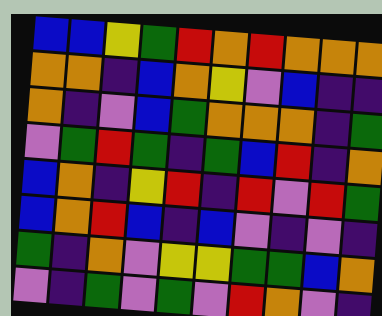[["blue", "blue", "yellow", "green", "red", "orange", "red", "orange", "orange", "orange"], ["orange", "orange", "indigo", "blue", "orange", "yellow", "violet", "blue", "indigo", "indigo"], ["orange", "indigo", "violet", "blue", "green", "orange", "orange", "orange", "indigo", "green"], ["violet", "green", "red", "green", "indigo", "green", "blue", "red", "indigo", "orange"], ["blue", "orange", "indigo", "yellow", "red", "indigo", "red", "violet", "red", "green"], ["blue", "orange", "red", "blue", "indigo", "blue", "violet", "indigo", "violet", "indigo"], ["green", "indigo", "orange", "violet", "yellow", "yellow", "green", "green", "blue", "orange"], ["violet", "indigo", "green", "violet", "green", "violet", "red", "orange", "violet", "indigo"]]